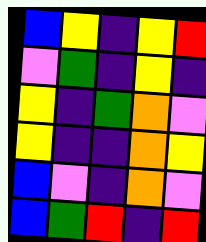[["blue", "yellow", "indigo", "yellow", "red"], ["violet", "green", "indigo", "yellow", "indigo"], ["yellow", "indigo", "green", "orange", "violet"], ["yellow", "indigo", "indigo", "orange", "yellow"], ["blue", "violet", "indigo", "orange", "violet"], ["blue", "green", "red", "indigo", "red"]]